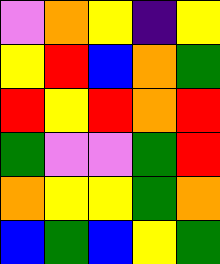[["violet", "orange", "yellow", "indigo", "yellow"], ["yellow", "red", "blue", "orange", "green"], ["red", "yellow", "red", "orange", "red"], ["green", "violet", "violet", "green", "red"], ["orange", "yellow", "yellow", "green", "orange"], ["blue", "green", "blue", "yellow", "green"]]